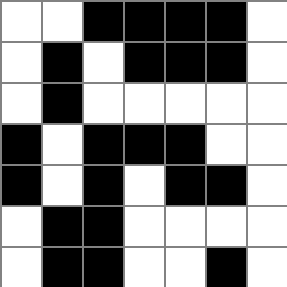[["white", "white", "black", "black", "black", "black", "white"], ["white", "black", "white", "black", "black", "black", "white"], ["white", "black", "white", "white", "white", "white", "white"], ["black", "white", "black", "black", "black", "white", "white"], ["black", "white", "black", "white", "black", "black", "white"], ["white", "black", "black", "white", "white", "white", "white"], ["white", "black", "black", "white", "white", "black", "white"]]